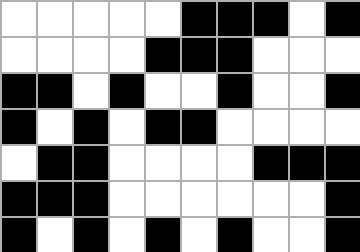[["white", "white", "white", "white", "white", "black", "black", "black", "white", "black"], ["white", "white", "white", "white", "black", "black", "black", "white", "white", "white"], ["black", "black", "white", "black", "white", "white", "black", "white", "white", "black"], ["black", "white", "black", "white", "black", "black", "white", "white", "white", "white"], ["white", "black", "black", "white", "white", "white", "white", "black", "black", "black"], ["black", "black", "black", "white", "white", "white", "white", "white", "white", "black"], ["black", "white", "black", "white", "black", "white", "black", "white", "white", "black"]]